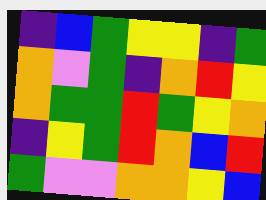[["indigo", "blue", "green", "yellow", "yellow", "indigo", "green"], ["orange", "violet", "green", "indigo", "orange", "red", "yellow"], ["orange", "green", "green", "red", "green", "yellow", "orange"], ["indigo", "yellow", "green", "red", "orange", "blue", "red"], ["green", "violet", "violet", "orange", "orange", "yellow", "blue"]]